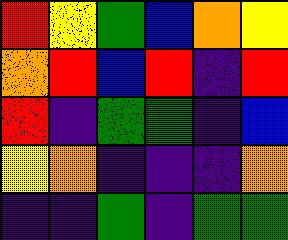[["red", "yellow", "green", "blue", "orange", "yellow"], ["orange", "red", "blue", "red", "indigo", "red"], ["red", "indigo", "green", "green", "indigo", "blue"], ["yellow", "orange", "indigo", "indigo", "indigo", "orange"], ["indigo", "indigo", "green", "indigo", "green", "green"]]